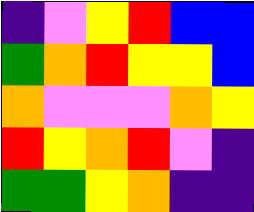[["indigo", "violet", "yellow", "red", "blue", "blue"], ["green", "orange", "red", "yellow", "yellow", "blue"], ["orange", "violet", "violet", "violet", "orange", "yellow"], ["red", "yellow", "orange", "red", "violet", "indigo"], ["green", "green", "yellow", "orange", "indigo", "indigo"]]